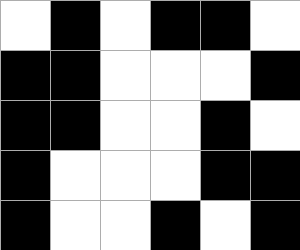[["white", "black", "white", "black", "black", "white"], ["black", "black", "white", "white", "white", "black"], ["black", "black", "white", "white", "black", "white"], ["black", "white", "white", "white", "black", "black"], ["black", "white", "white", "black", "white", "black"]]